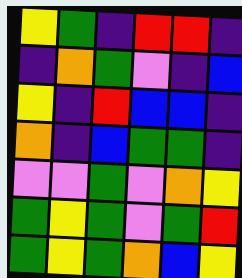[["yellow", "green", "indigo", "red", "red", "indigo"], ["indigo", "orange", "green", "violet", "indigo", "blue"], ["yellow", "indigo", "red", "blue", "blue", "indigo"], ["orange", "indigo", "blue", "green", "green", "indigo"], ["violet", "violet", "green", "violet", "orange", "yellow"], ["green", "yellow", "green", "violet", "green", "red"], ["green", "yellow", "green", "orange", "blue", "yellow"]]